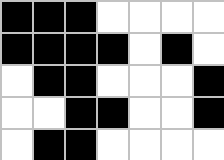[["black", "black", "black", "white", "white", "white", "white"], ["black", "black", "black", "black", "white", "black", "white"], ["white", "black", "black", "white", "white", "white", "black"], ["white", "white", "black", "black", "white", "white", "black"], ["white", "black", "black", "white", "white", "white", "white"]]